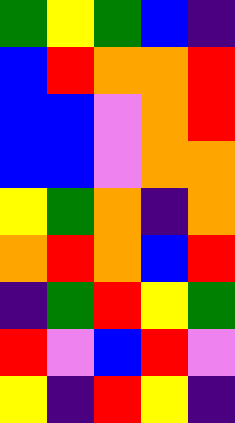[["green", "yellow", "green", "blue", "indigo"], ["blue", "red", "orange", "orange", "red"], ["blue", "blue", "violet", "orange", "red"], ["blue", "blue", "violet", "orange", "orange"], ["yellow", "green", "orange", "indigo", "orange"], ["orange", "red", "orange", "blue", "red"], ["indigo", "green", "red", "yellow", "green"], ["red", "violet", "blue", "red", "violet"], ["yellow", "indigo", "red", "yellow", "indigo"]]